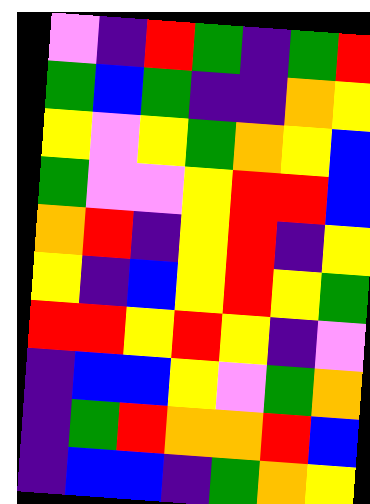[["violet", "indigo", "red", "green", "indigo", "green", "red"], ["green", "blue", "green", "indigo", "indigo", "orange", "yellow"], ["yellow", "violet", "yellow", "green", "orange", "yellow", "blue"], ["green", "violet", "violet", "yellow", "red", "red", "blue"], ["orange", "red", "indigo", "yellow", "red", "indigo", "yellow"], ["yellow", "indigo", "blue", "yellow", "red", "yellow", "green"], ["red", "red", "yellow", "red", "yellow", "indigo", "violet"], ["indigo", "blue", "blue", "yellow", "violet", "green", "orange"], ["indigo", "green", "red", "orange", "orange", "red", "blue"], ["indigo", "blue", "blue", "indigo", "green", "orange", "yellow"]]